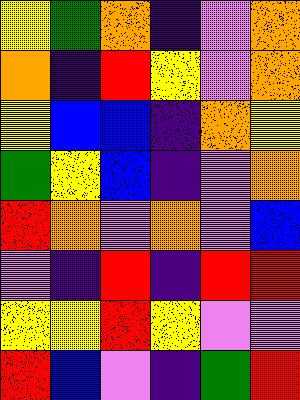[["yellow", "green", "orange", "indigo", "violet", "orange"], ["orange", "indigo", "red", "yellow", "violet", "orange"], ["yellow", "blue", "blue", "indigo", "orange", "yellow"], ["green", "yellow", "blue", "indigo", "violet", "orange"], ["red", "orange", "violet", "orange", "violet", "blue"], ["violet", "indigo", "red", "indigo", "red", "red"], ["yellow", "yellow", "red", "yellow", "violet", "violet"], ["red", "blue", "violet", "indigo", "green", "red"]]